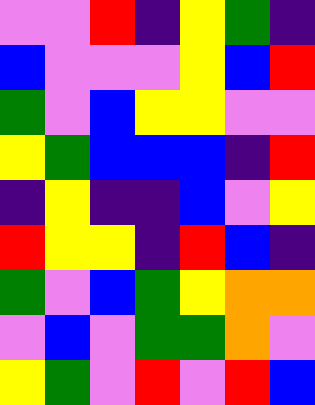[["violet", "violet", "red", "indigo", "yellow", "green", "indigo"], ["blue", "violet", "violet", "violet", "yellow", "blue", "red"], ["green", "violet", "blue", "yellow", "yellow", "violet", "violet"], ["yellow", "green", "blue", "blue", "blue", "indigo", "red"], ["indigo", "yellow", "indigo", "indigo", "blue", "violet", "yellow"], ["red", "yellow", "yellow", "indigo", "red", "blue", "indigo"], ["green", "violet", "blue", "green", "yellow", "orange", "orange"], ["violet", "blue", "violet", "green", "green", "orange", "violet"], ["yellow", "green", "violet", "red", "violet", "red", "blue"]]